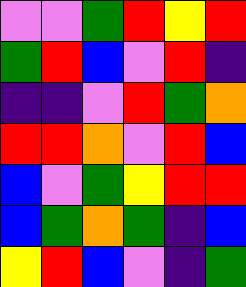[["violet", "violet", "green", "red", "yellow", "red"], ["green", "red", "blue", "violet", "red", "indigo"], ["indigo", "indigo", "violet", "red", "green", "orange"], ["red", "red", "orange", "violet", "red", "blue"], ["blue", "violet", "green", "yellow", "red", "red"], ["blue", "green", "orange", "green", "indigo", "blue"], ["yellow", "red", "blue", "violet", "indigo", "green"]]